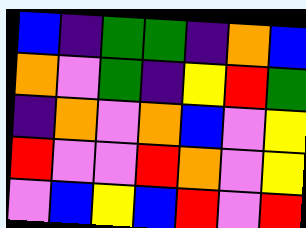[["blue", "indigo", "green", "green", "indigo", "orange", "blue"], ["orange", "violet", "green", "indigo", "yellow", "red", "green"], ["indigo", "orange", "violet", "orange", "blue", "violet", "yellow"], ["red", "violet", "violet", "red", "orange", "violet", "yellow"], ["violet", "blue", "yellow", "blue", "red", "violet", "red"]]